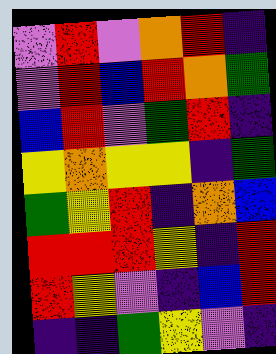[["violet", "red", "violet", "orange", "red", "indigo"], ["violet", "red", "blue", "red", "orange", "green"], ["blue", "red", "violet", "green", "red", "indigo"], ["yellow", "orange", "yellow", "yellow", "indigo", "green"], ["green", "yellow", "red", "indigo", "orange", "blue"], ["red", "red", "red", "yellow", "indigo", "red"], ["red", "yellow", "violet", "indigo", "blue", "red"], ["indigo", "indigo", "green", "yellow", "violet", "indigo"]]